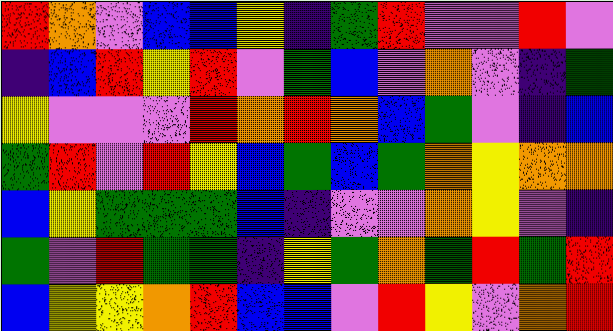[["red", "orange", "violet", "blue", "blue", "yellow", "indigo", "green", "red", "violet", "violet", "red", "violet"], ["indigo", "blue", "red", "yellow", "red", "violet", "green", "blue", "violet", "orange", "violet", "indigo", "green"], ["yellow", "violet", "violet", "violet", "red", "orange", "red", "orange", "blue", "green", "violet", "indigo", "blue"], ["green", "red", "violet", "red", "yellow", "blue", "green", "blue", "green", "orange", "yellow", "orange", "orange"], ["blue", "yellow", "green", "green", "green", "blue", "indigo", "violet", "violet", "orange", "yellow", "violet", "indigo"], ["green", "violet", "red", "green", "green", "indigo", "yellow", "green", "orange", "green", "red", "green", "red"], ["blue", "yellow", "yellow", "orange", "red", "blue", "blue", "violet", "red", "yellow", "violet", "orange", "red"]]